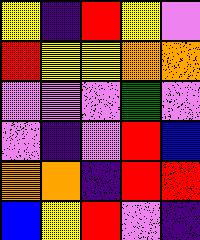[["yellow", "indigo", "red", "yellow", "violet"], ["red", "yellow", "yellow", "orange", "orange"], ["violet", "violet", "violet", "green", "violet"], ["violet", "indigo", "violet", "red", "blue"], ["orange", "orange", "indigo", "red", "red"], ["blue", "yellow", "red", "violet", "indigo"]]